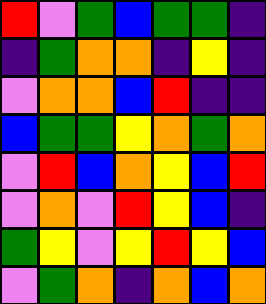[["red", "violet", "green", "blue", "green", "green", "indigo"], ["indigo", "green", "orange", "orange", "indigo", "yellow", "indigo"], ["violet", "orange", "orange", "blue", "red", "indigo", "indigo"], ["blue", "green", "green", "yellow", "orange", "green", "orange"], ["violet", "red", "blue", "orange", "yellow", "blue", "red"], ["violet", "orange", "violet", "red", "yellow", "blue", "indigo"], ["green", "yellow", "violet", "yellow", "red", "yellow", "blue"], ["violet", "green", "orange", "indigo", "orange", "blue", "orange"]]